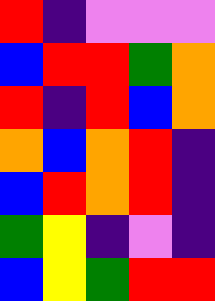[["red", "indigo", "violet", "violet", "violet"], ["blue", "red", "red", "green", "orange"], ["red", "indigo", "red", "blue", "orange"], ["orange", "blue", "orange", "red", "indigo"], ["blue", "red", "orange", "red", "indigo"], ["green", "yellow", "indigo", "violet", "indigo"], ["blue", "yellow", "green", "red", "red"]]